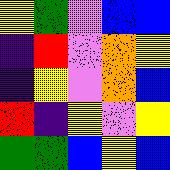[["yellow", "green", "violet", "blue", "blue"], ["indigo", "red", "violet", "orange", "yellow"], ["indigo", "yellow", "violet", "orange", "blue"], ["red", "indigo", "yellow", "violet", "yellow"], ["green", "green", "blue", "yellow", "blue"]]